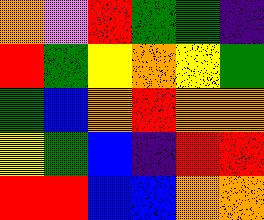[["orange", "violet", "red", "green", "green", "indigo"], ["red", "green", "yellow", "orange", "yellow", "green"], ["green", "blue", "orange", "red", "orange", "orange"], ["yellow", "green", "blue", "indigo", "red", "red"], ["red", "red", "blue", "blue", "orange", "orange"]]